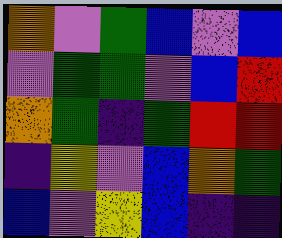[["orange", "violet", "green", "blue", "violet", "blue"], ["violet", "green", "green", "violet", "blue", "red"], ["orange", "green", "indigo", "green", "red", "red"], ["indigo", "yellow", "violet", "blue", "orange", "green"], ["blue", "violet", "yellow", "blue", "indigo", "indigo"]]